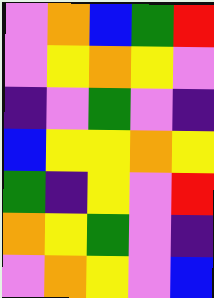[["violet", "orange", "blue", "green", "red"], ["violet", "yellow", "orange", "yellow", "violet"], ["indigo", "violet", "green", "violet", "indigo"], ["blue", "yellow", "yellow", "orange", "yellow"], ["green", "indigo", "yellow", "violet", "red"], ["orange", "yellow", "green", "violet", "indigo"], ["violet", "orange", "yellow", "violet", "blue"]]